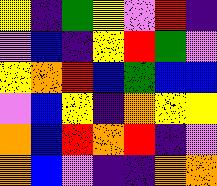[["yellow", "indigo", "green", "yellow", "violet", "red", "indigo"], ["violet", "blue", "indigo", "yellow", "red", "green", "violet"], ["yellow", "orange", "red", "blue", "green", "blue", "blue"], ["violet", "blue", "yellow", "indigo", "orange", "yellow", "yellow"], ["orange", "blue", "red", "orange", "red", "indigo", "violet"], ["orange", "blue", "violet", "indigo", "indigo", "orange", "orange"]]